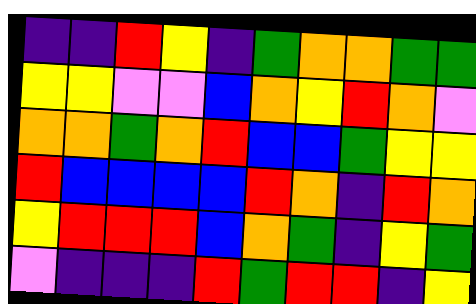[["indigo", "indigo", "red", "yellow", "indigo", "green", "orange", "orange", "green", "green"], ["yellow", "yellow", "violet", "violet", "blue", "orange", "yellow", "red", "orange", "violet"], ["orange", "orange", "green", "orange", "red", "blue", "blue", "green", "yellow", "yellow"], ["red", "blue", "blue", "blue", "blue", "red", "orange", "indigo", "red", "orange"], ["yellow", "red", "red", "red", "blue", "orange", "green", "indigo", "yellow", "green"], ["violet", "indigo", "indigo", "indigo", "red", "green", "red", "red", "indigo", "yellow"]]